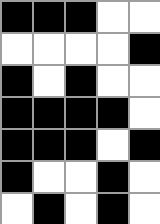[["black", "black", "black", "white", "white"], ["white", "white", "white", "white", "black"], ["black", "white", "black", "white", "white"], ["black", "black", "black", "black", "white"], ["black", "black", "black", "white", "black"], ["black", "white", "white", "black", "white"], ["white", "black", "white", "black", "white"]]